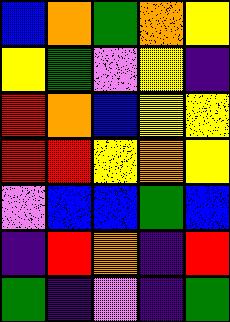[["blue", "orange", "green", "orange", "yellow"], ["yellow", "green", "violet", "yellow", "indigo"], ["red", "orange", "blue", "yellow", "yellow"], ["red", "red", "yellow", "orange", "yellow"], ["violet", "blue", "blue", "green", "blue"], ["indigo", "red", "orange", "indigo", "red"], ["green", "indigo", "violet", "indigo", "green"]]